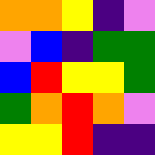[["orange", "orange", "yellow", "indigo", "violet"], ["violet", "blue", "indigo", "green", "green"], ["blue", "red", "yellow", "yellow", "green"], ["green", "orange", "red", "orange", "violet"], ["yellow", "yellow", "red", "indigo", "indigo"]]